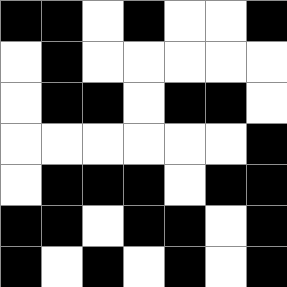[["black", "black", "white", "black", "white", "white", "black"], ["white", "black", "white", "white", "white", "white", "white"], ["white", "black", "black", "white", "black", "black", "white"], ["white", "white", "white", "white", "white", "white", "black"], ["white", "black", "black", "black", "white", "black", "black"], ["black", "black", "white", "black", "black", "white", "black"], ["black", "white", "black", "white", "black", "white", "black"]]